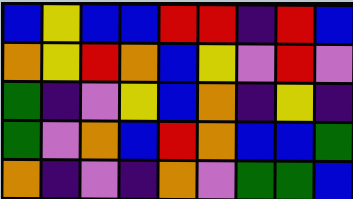[["blue", "yellow", "blue", "blue", "red", "red", "indigo", "red", "blue"], ["orange", "yellow", "red", "orange", "blue", "yellow", "violet", "red", "violet"], ["green", "indigo", "violet", "yellow", "blue", "orange", "indigo", "yellow", "indigo"], ["green", "violet", "orange", "blue", "red", "orange", "blue", "blue", "green"], ["orange", "indigo", "violet", "indigo", "orange", "violet", "green", "green", "blue"]]